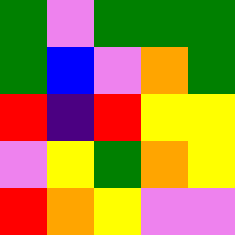[["green", "violet", "green", "green", "green"], ["green", "blue", "violet", "orange", "green"], ["red", "indigo", "red", "yellow", "yellow"], ["violet", "yellow", "green", "orange", "yellow"], ["red", "orange", "yellow", "violet", "violet"]]